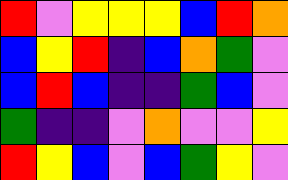[["red", "violet", "yellow", "yellow", "yellow", "blue", "red", "orange"], ["blue", "yellow", "red", "indigo", "blue", "orange", "green", "violet"], ["blue", "red", "blue", "indigo", "indigo", "green", "blue", "violet"], ["green", "indigo", "indigo", "violet", "orange", "violet", "violet", "yellow"], ["red", "yellow", "blue", "violet", "blue", "green", "yellow", "violet"]]